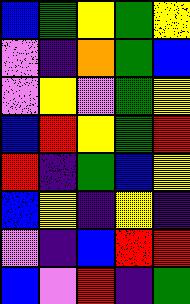[["blue", "green", "yellow", "green", "yellow"], ["violet", "indigo", "orange", "green", "blue"], ["violet", "yellow", "violet", "green", "yellow"], ["blue", "red", "yellow", "green", "red"], ["red", "indigo", "green", "blue", "yellow"], ["blue", "yellow", "indigo", "yellow", "indigo"], ["violet", "indigo", "blue", "red", "red"], ["blue", "violet", "red", "indigo", "green"]]